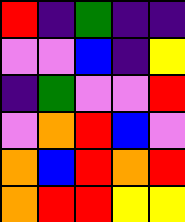[["red", "indigo", "green", "indigo", "indigo"], ["violet", "violet", "blue", "indigo", "yellow"], ["indigo", "green", "violet", "violet", "red"], ["violet", "orange", "red", "blue", "violet"], ["orange", "blue", "red", "orange", "red"], ["orange", "red", "red", "yellow", "yellow"]]